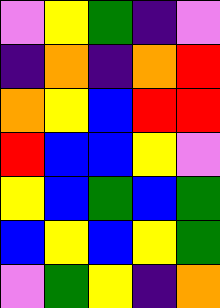[["violet", "yellow", "green", "indigo", "violet"], ["indigo", "orange", "indigo", "orange", "red"], ["orange", "yellow", "blue", "red", "red"], ["red", "blue", "blue", "yellow", "violet"], ["yellow", "blue", "green", "blue", "green"], ["blue", "yellow", "blue", "yellow", "green"], ["violet", "green", "yellow", "indigo", "orange"]]